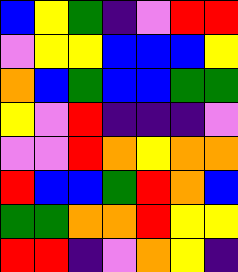[["blue", "yellow", "green", "indigo", "violet", "red", "red"], ["violet", "yellow", "yellow", "blue", "blue", "blue", "yellow"], ["orange", "blue", "green", "blue", "blue", "green", "green"], ["yellow", "violet", "red", "indigo", "indigo", "indigo", "violet"], ["violet", "violet", "red", "orange", "yellow", "orange", "orange"], ["red", "blue", "blue", "green", "red", "orange", "blue"], ["green", "green", "orange", "orange", "red", "yellow", "yellow"], ["red", "red", "indigo", "violet", "orange", "yellow", "indigo"]]